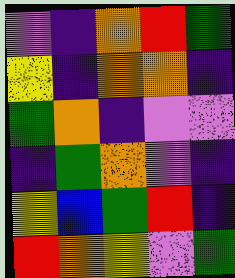[["violet", "indigo", "orange", "red", "green"], ["yellow", "indigo", "orange", "orange", "indigo"], ["green", "orange", "indigo", "violet", "violet"], ["indigo", "green", "orange", "violet", "indigo"], ["yellow", "blue", "green", "red", "indigo"], ["red", "orange", "yellow", "violet", "green"]]